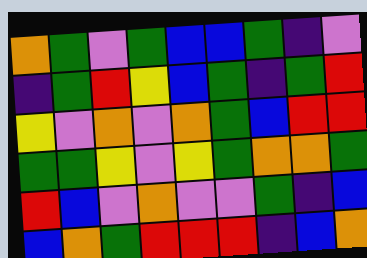[["orange", "green", "violet", "green", "blue", "blue", "green", "indigo", "violet"], ["indigo", "green", "red", "yellow", "blue", "green", "indigo", "green", "red"], ["yellow", "violet", "orange", "violet", "orange", "green", "blue", "red", "red"], ["green", "green", "yellow", "violet", "yellow", "green", "orange", "orange", "green"], ["red", "blue", "violet", "orange", "violet", "violet", "green", "indigo", "blue"], ["blue", "orange", "green", "red", "red", "red", "indigo", "blue", "orange"]]